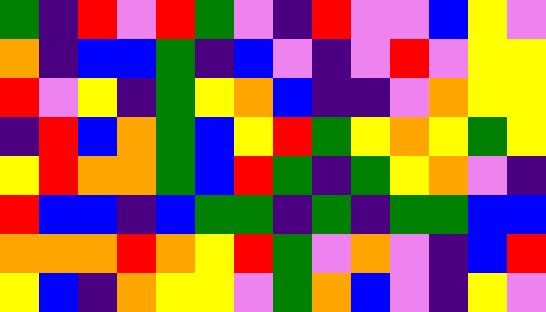[["green", "indigo", "red", "violet", "red", "green", "violet", "indigo", "red", "violet", "violet", "blue", "yellow", "violet"], ["orange", "indigo", "blue", "blue", "green", "indigo", "blue", "violet", "indigo", "violet", "red", "violet", "yellow", "yellow"], ["red", "violet", "yellow", "indigo", "green", "yellow", "orange", "blue", "indigo", "indigo", "violet", "orange", "yellow", "yellow"], ["indigo", "red", "blue", "orange", "green", "blue", "yellow", "red", "green", "yellow", "orange", "yellow", "green", "yellow"], ["yellow", "red", "orange", "orange", "green", "blue", "red", "green", "indigo", "green", "yellow", "orange", "violet", "indigo"], ["red", "blue", "blue", "indigo", "blue", "green", "green", "indigo", "green", "indigo", "green", "green", "blue", "blue"], ["orange", "orange", "orange", "red", "orange", "yellow", "red", "green", "violet", "orange", "violet", "indigo", "blue", "red"], ["yellow", "blue", "indigo", "orange", "yellow", "yellow", "violet", "green", "orange", "blue", "violet", "indigo", "yellow", "violet"]]